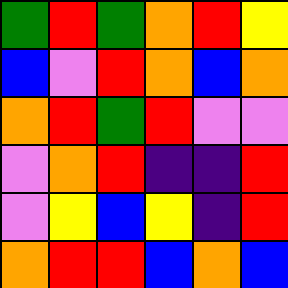[["green", "red", "green", "orange", "red", "yellow"], ["blue", "violet", "red", "orange", "blue", "orange"], ["orange", "red", "green", "red", "violet", "violet"], ["violet", "orange", "red", "indigo", "indigo", "red"], ["violet", "yellow", "blue", "yellow", "indigo", "red"], ["orange", "red", "red", "blue", "orange", "blue"]]